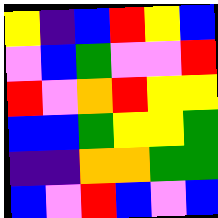[["yellow", "indigo", "blue", "red", "yellow", "blue"], ["violet", "blue", "green", "violet", "violet", "red"], ["red", "violet", "orange", "red", "yellow", "yellow"], ["blue", "blue", "green", "yellow", "yellow", "green"], ["indigo", "indigo", "orange", "orange", "green", "green"], ["blue", "violet", "red", "blue", "violet", "blue"]]